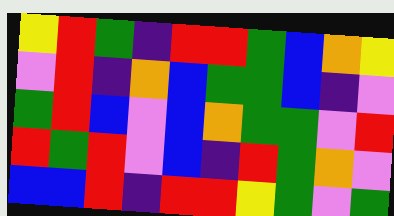[["yellow", "red", "green", "indigo", "red", "red", "green", "blue", "orange", "yellow"], ["violet", "red", "indigo", "orange", "blue", "green", "green", "blue", "indigo", "violet"], ["green", "red", "blue", "violet", "blue", "orange", "green", "green", "violet", "red"], ["red", "green", "red", "violet", "blue", "indigo", "red", "green", "orange", "violet"], ["blue", "blue", "red", "indigo", "red", "red", "yellow", "green", "violet", "green"]]